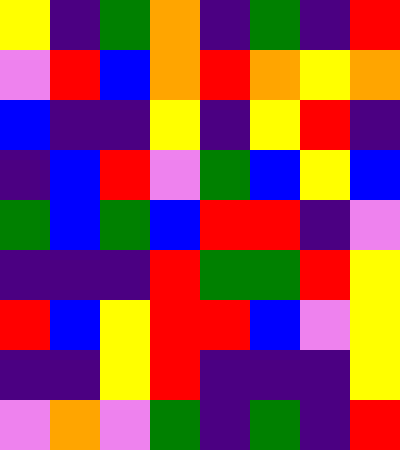[["yellow", "indigo", "green", "orange", "indigo", "green", "indigo", "red"], ["violet", "red", "blue", "orange", "red", "orange", "yellow", "orange"], ["blue", "indigo", "indigo", "yellow", "indigo", "yellow", "red", "indigo"], ["indigo", "blue", "red", "violet", "green", "blue", "yellow", "blue"], ["green", "blue", "green", "blue", "red", "red", "indigo", "violet"], ["indigo", "indigo", "indigo", "red", "green", "green", "red", "yellow"], ["red", "blue", "yellow", "red", "red", "blue", "violet", "yellow"], ["indigo", "indigo", "yellow", "red", "indigo", "indigo", "indigo", "yellow"], ["violet", "orange", "violet", "green", "indigo", "green", "indigo", "red"]]